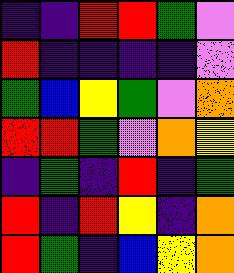[["indigo", "indigo", "red", "red", "green", "violet"], ["red", "indigo", "indigo", "indigo", "indigo", "violet"], ["green", "blue", "yellow", "green", "violet", "orange"], ["red", "red", "green", "violet", "orange", "yellow"], ["indigo", "green", "indigo", "red", "indigo", "green"], ["red", "indigo", "red", "yellow", "indigo", "orange"], ["red", "green", "indigo", "blue", "yellow", "orange"]]